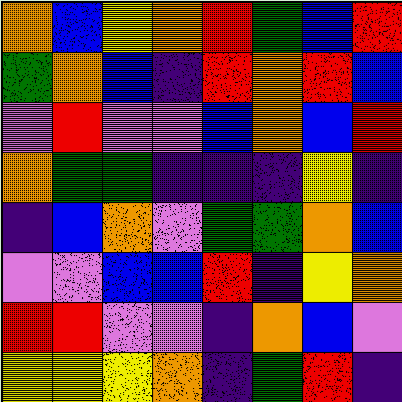[["orange", "blue", "yellow", "orange", "red", "green", "blue", "red"], ["green", "orange", "blue", "indigo", "red", "orange", "red", "blue"], ["violet", "red", "violet", "violet", "blue", "orange", "blue", "red"], ["orange", "green", "green", "indigo", "indigo", "indigo", "yellow", "indigo"], ["indigo", "blue", "orange", "violet", "green", "green", "orange", "blue"], ["violet", "violet", "blue", "blue", "red", "indigo", "yellow", "orange"], ["red", "red", "violet", "violet", "indigo", "orange", "blue", "violet"], ["yellow", "yellow", "yellow", "orange", "indigo", "green", "red", "indigo"]]